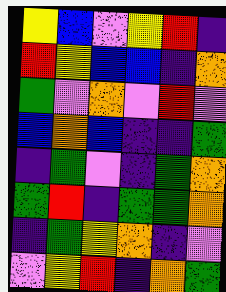[["yellow", "blue", "violet", "yellow", "red", "indigo"], ["red", "yellow", "blue", "blue", "indigo", "orange"], ["green", "violet", "orange", "violet", "red", "violet"], ["blue", "orange", "blue", "indigo", "indigo", "green"], ["indigo", "green", "violet", "indigo", "green", "orange"], ["green", "red", "indigo", "green", "green", "orange"], ["indigo", "green", "yellow", "orange", "indigo", "violet"], ["violet", "yellow", "red", "indigo", "orange", "green"]]